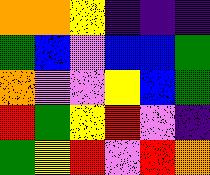[["orange", "orange", "yellow", "indigo", "indigo", "indigo"], ["green", "blue", "violet", "blue", "blue", "green"], ["orange", "violet", "violet", "yellow", "blue", "green"], ["red", "green", "yellow", "red", "violet", "indigo"], ["green", "yellow", "red", "violet", "red", "orange"]]